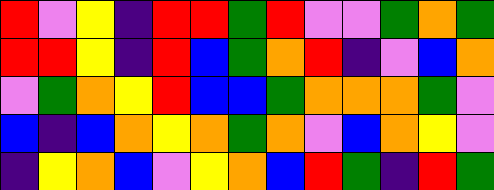[["red", "violet", "yellow", "indigo", "red", "red", "green", "red", "violet", "violet", "green", "orange", "green"], ["red", "red", "yellow", "indigo", "red", "blue", "green", "orange", "red", "indigo", "violet", "blue", "orange"], ["violet", "green", "orange", "yellow", "red", "blue", "blue", "green", "orange", "orange", "orange", "green", "violet"], ["blue", "indigo", "blue", "orange", "yellow", "orange", "green", "orange", "violet", "blue", "orange", "yellow", "violet"], ["indigo", "yellow", "orange", "blue", "violet", "yellow", "orange", "blue", "red", "green", "indigo", "red", "green"]]